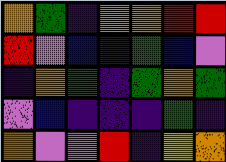[["orange", "green", "indigo", "orange", "orange", "red", "red"], ["red", "violet", "blue", "indigo", "green", "blue", "violet"], ["indigo", "orange", "green", "indigo", "green", "orange", "green"], ["violet", "blue", "indigo", "indigo", "indigo", "green", "indigo"], ["orange", "violet", "violet", "red", "indigo", "yellow", "orange"]]